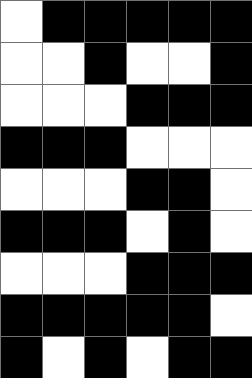[["white", "black", "black", "black", "black", "black"], ["white", "white", "black", "white", "white", "black"], ["white", "white", "white", "black", "black", "black"], ["black", "black", "black", "white", "white", "white"], ["white", "white", "white", "black", "black", "white"], ["black", "black", "black", "white", "black", "white"], ["white", "white", "white", "black", "black", "black"], ["black", "black", "black", "black", "black", "white"], ["black", "white", "black", "white", "black", "black"]]